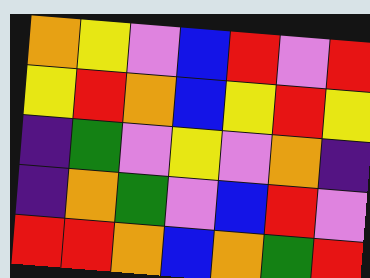[["orange", "yellow", "violet", "blue", "red", "violet", "red"], ["yellow", "red", "orange", "blue", "yellow", "red", "yellow"], ["indigo", "green", "violet", "yellow", "violet", "orange", "indigo"], ["indigo", "orange", "green", "violet", "blue", "red", "violet"], ["red", "red", "orange", "blue", "orange", "green", "red"]]